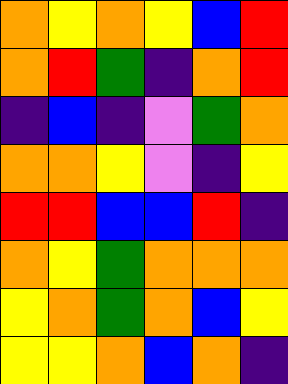[["orange", "yellow", "orange", "yellow", "blue", "red"], ["orange", "red", "green", "indigo", "orange", "red"], ["indigo", "blue", "indigo", "violet", "green", "orange"], ["orange", "orange", "yellow", "violet", "indigo", "yellow"], ["red", "red", "blue", "blue", "red", "indigo"], ["orange", "yellow", "green", "orange", "orange", "orange"], ["yellow", "orange", "green", "orange", "blue", "yellow"], ["yellow", "yellow", "orange", "blue", "orange", "indigo"]]